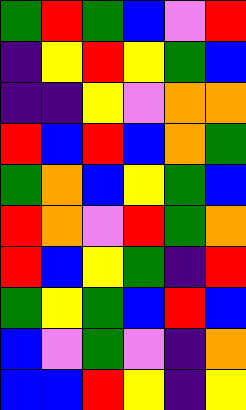[["green", "red", "green", "blue", "violet", "red"], ["indigo", "yellow", "red", "yellow", "green", "blue"], ["indigo", "indigo", "yellow", "violet", "orange", "orange"], ["red", "blue", "red", "blue", "orange", "green"], ["green", "orange", "blue", "yellow", "green", "blue"], ["red", "orange", "violet", "red", "green", "orange"], ["red", "blue", "yellow", "green", "indigo", "red"], ["green", "yellow", "green", "blue", "red", "blue"], ["blue", "violet", "green", "violet", "indigo", "orange"], ["blue", "blue", "red", "yellow", "indigo", "yellow"]]